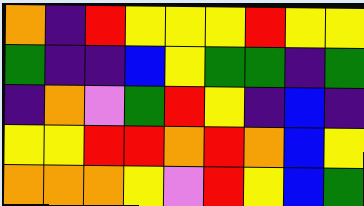[["orange", "indigo", "red", "yellow", "yellow", "yellow", "red", "yellow", "yellow"], ["green", "indigo", "indigo", "blue", "yellow", "green", "green", "indigo", "green"], ["indigo", "orange", "violet", "green", "red", "yellow", "indigo", "blue", "indigo"], ["yellow", "yellow", "red", "red", "orange", "red", "orange", "blue", "yellow"], ["orange", "orange", "orange", "yellow", "violet", "red", "yellow", "blue", "green"]]